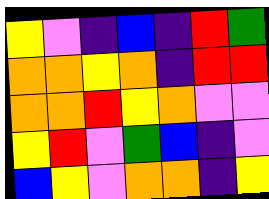[["yellow", "violet", "indigo", "blue", "indigo", "red", "green"], ["orange", "orange", "yellow", "orange", "indigo", "red", "red"], ["orange", "orange", "red", "yellow", "orange", "violet", "violet"], ["yellow", "red", "violet", "green", "blue", "indigo", "violet"], ["blue", "yellow", "violet", "orange", "orange", "indigo", "yellow"]]